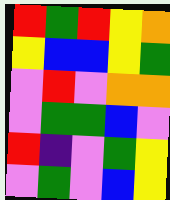[["red", "green", "red", "yellow", "orange"], ["yellow", "blue", "blue", "yellow", "green"], ["violet", "red", "violet", "orange", "orange"], ["violet", "green", "green", "blue", "violet"], ["red", "indigo", "violet", "green", "yellow"], ["violet", "green", "violet", "blue", "yellow"]]